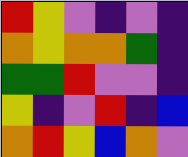[["red", "yellow", "violet", "indigo", "violet", "indigo"], ["orange", "yellow", "orange", "orange", "green", "indigo"], ["green", "green", "red", "violet", "violet", "indigo"], ["yellow", "indigo", "violet", "red", "indigo", "blue"], ["orange", "red", "yellow", "blue", "orange", "violet"]]